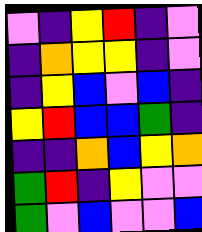[["violet", "indigo", "yellow", "red", "indigo", "violet"], ["indigo", "orange", "yellow", "yellow", "indigo", "violet"], ["indigo", "yellow", "blue", "violet", "blue", "indigo"], ["yellow", "red", "blue", "blue", "green", "indigo"], ["indigo", "indigo", "orange", "blue", "yellow", "orange"], ["green", "red", "indigo", "yellow", "violet", "violet"], ["green", "violet", "blue", "violet", "violet", "blue"]]